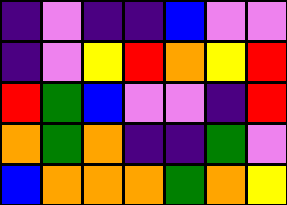[["indigo", "violet", "indigo", "indigo", "blue", "violet", "violet"], ["indigo", "violet", "yellow", "red", "orange", "yellow", "red"], ["red", "green", "blue", "violet", "violet", "indigo", "red"], ["orange", "green", "orange", "indigo", "indigo", "green", "violet"], ["blue", "orange", "orange", "orange", "green", "orange", "yellow"]]